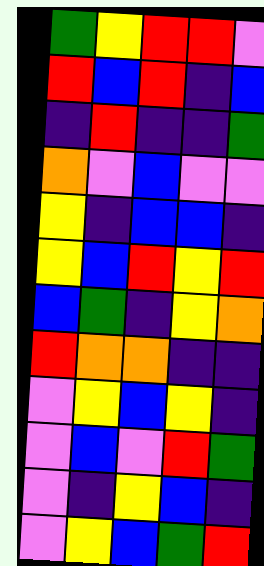[["green", "yellow", "red", "red", "violet"], ["red", "blue", "red", "indigo", "blue"], ["indigo", "red", "indigo", "indigo", "green"], ["orange", "violet", "blue", "violet", "violet"], ["yellow", "indigo", "blue", "blue", "indigo"], ["yellow", "blue", "red", "yellow", "red"], ["blue", "green", "indigo", "yellow", "orange"], ["red", "orange", "orange", "indigo", "indigo"], ["violet", "yellow", "blue", "yellow", "indigo"], ["violet", "blue", "violet", "red", "green"], ["violet", "indigo", "yellow", "blue", "indigo"], ["violet", "yellow", "blue", "green", "red"]]